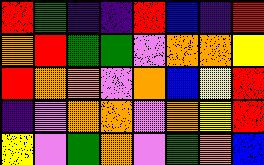[["red", "green", "indigo", "indigo", "red", "blue", "indigo", "red"], ["orange", "red", "green", "green", "violet", "orange", "orange", "yellow"], ["red", "orange", "orange", "violet", "orange", "blue", "yellow", "red"], ["indigo", "violet", "orange", "orange", "violet", "orange", "yellow", "red"], ["yellow", "violet", "green", "orange", "violet", "green", "orange", "blue"]]